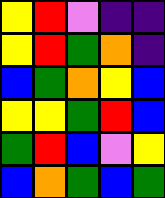[["yellow", "red", "violet", "indigo", "indigo"], ["yellow", "red", "green", "orange", "indigo"], ["blue", "green", "orange", "yellow", "blue"], ["yellow", "yellow", "green", "red", "blue"], ["green", "red", "blue", "violet", "yellow"], ["blue", "orange", "green", "blue", "green"]]